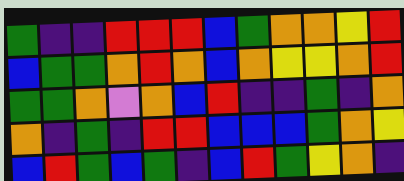[["green", "indigo", "indigo", "red", "red", "red", "blue", "green", "orange", "orange", "yellow", "red"], ["blue", "green", "green", "orange", "red", "orange", "blue", "orange", "yellow", "yellow", "orange", "red"], ["green", "green", "orange", "violet", "orange", "blue", "red", "indigo", "indigo", "green", "indigo", "orange"], ["orange", "indigo", "green", "indigo", "red", "red", "blue", "blue", "blue", "green", "orange", "yellow"], ["blue", "red", "green", "blue", "green", "indigo", "blue", "red", "green", "yellow", "orange", "indigo"]]